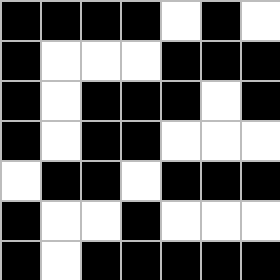[["black", "black", "black", "black", "white", "black", "white"], ["black", "white", "white", "white", "black", "black", "black"], ["black", "white", "black", "black", "black", "white", "black"], ["black", "white", "black", "black", "white", "white", "white"], ["white", "black", "black", "white", "black", "black", "black"], ["black", "white", "white", "black", "white", "white", "white"], ["black", "white", "black", "black", "black", "black", "black"]]